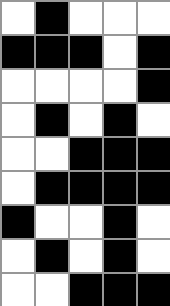[["white", "black", "white", "white", "white"], ["black", "black", "black", "white", "black"], ["white", "white", "white", "white", "black"], ["white", "black", "white", "black", "white"], ["white", "white", "black", "black", "black"], ["white", "black", "black", "black", "black"], ["black", "white", "white", "black", "white"], ["white", "black", "white", "black", "white"], ["white", "white", "black", "black", "black"]]